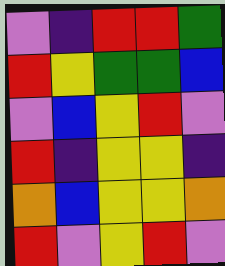[["violet", "indigo", "red", "red", "green"], ["red", "yellow", "green", "green", "blue"], ["violet", "blue", "yellow", "red", "violet"], ["red", "indigo", "yellow", "yellow", "indigo"], ["orange", "blue", "yellow", "yellow", "orange"], ["red", "violet", "yellow", "red", "violet"]]